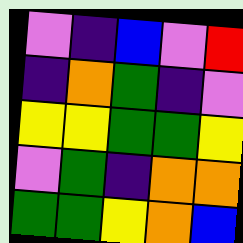[["violet", "indigo", "blue", "violet", "red"], ["indigo", "orange", "green", "indigo", "violet"], ["yellow", "yellow", "green", "green", "yellow"], ["violet", "green", "indigo", "orange", "orange"], ["green", "green", "yellow", "orange", "blue"]]